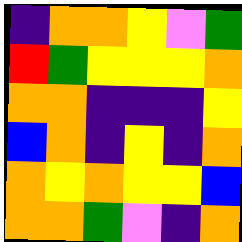[["indigo", "orange", "orange", "yellow", "violet", "green"], ["red", "green", "yellow", "yellow", "yellow", "orange"], ["orange", "orange", "indigo", "indigo", "indigo", "yellow"], ["blue", "orange", "indigo", "yellow", "indigo", "orange"], ["orange", "yellow", "orange", "yellow", "yellow", "blue"], ["orange", "orange", "green", "violet", "indigo", "orange"]]